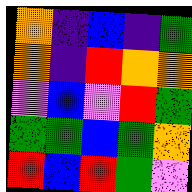[["orange", "indigo", "blue", "indigo", "green"], ["orange", "indigo", "red", "orange", "orange"], ["violet", "blue", "violet", "red", "green"], ["green", "green", "blue", "green", "orange"], ["red", "blue", "red", "green", "violet"]]